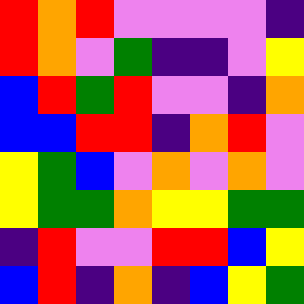[["red", "orange", "red", "violet", "violet", "violet", "violet", "indigo"], ["red", "orange", "violet", "green", "indigo", "indigo", "violet", "yellow"], ["blue", "red", "green", "red", "violet", "violet", "indigo", "orange"], ["blue", "blue", "red", "red", "indigo", "orange", "red", "violet"], ["yellow", "green", "blue", "violet", "orange", "violet", "orange", "violet"], ["yellow", "green", "green", "orange", "yellow", "yellow", "green", "green"], ["indigo", "red", "violet", "violet", "red", "red", "blue", "yellow"], ["blue", "red", "indigo", "orange", "indigo", "blue", "yellow", "green"]]